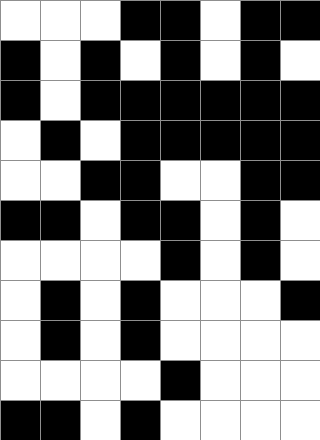[["white", "white", "white", "black", "black", "white", "black", "black"], ["black", "white", "black", "white", "black", "white", "black", "white"], ["black", "white", "black", "black", "black", "black", "black", "black"], ["white", "black", "white", "black", "black", "black", "black", "black"], ["white", "white", "black", "black", "white", "white", "black", "black"], ["black", "black", "white", "black", "black", "white", "black", "white"], ["white", "white", "white", "white", "black", "white", "black", "white"], ["white", "black", "white", "black", "white", "white", "white", "black"], ["white", "black", "white", "black", "white", "white", "white", "white"], ["white", "white", "white", "white", "black", "white", "white", "white"], ["black", "black", "white", "black", "white", "white", "white", "white"]]